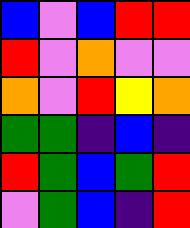[["blue", "violet", "blue", "red", "red"], ["red", "violet", "orange", "violet", "violet"], ["orange", "violet", "red", "yellow", "orange"], ["green", "green", "indigo", "blue", "indigo"], ["red", "green", "blue", "green", "red"], ["violet", "green", "blue", "indigo", "red"]]